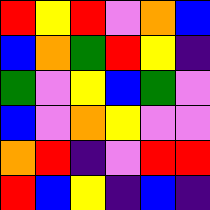[["red", "yellow", "red", "violet", "orange", "blue"], ["blue", "orange", "green", "red", "yellow", "indigo"], ["green", "violet", "yellow", "blue", "green", "violet"], ["blue", "violet", "orange", "yellow", "violet", "violet"], ["orange", "red", "indigo", "violet", "red", "red"], ["red", "blue", "yellow", "indigo", "blue", "indigo"]]